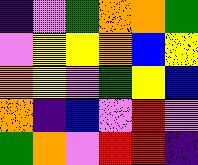[["indigo", "violet", "green", "orange", "orange", "green"], ["violet", "yellow", "yellow", "orange", "blue", "yellow"], ["orange", "yellow", "violet", "green", "yellow", "blue"], ["orange", "indigo", "blue", "violet", "red", "violet"], ["green", "orange", "violet", "red", "red", "indigo"]]